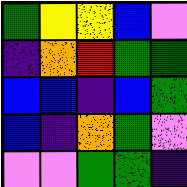[["green", "yellow", "yellow", "blue", "violet"], ["indigo", "orange", "red", "green", "green"], ["blue", "blue", "indigo", "blue", "green"], ["blue", "indigo", "orange", "green", "violet"], ["violet", "violet", "green", "green", "indigo"]]